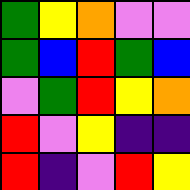[["green", "yellow", "orange", "violet", "violet"], ["green", "blue", "red", "green", "blue"], ["violet", "green", "red", "yellow", "orange"], ["red", "violet", "yellow", "indigo", "indigo"], ["red", "indigo", "violet", "red", "yellow"]]